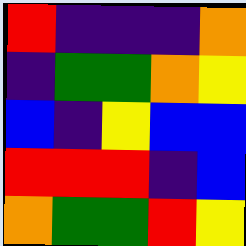[["red", "indigo", "indigo", "indigo", "orange"], ["indigo", "green", "green", "orange", "yellow"], ["blue", "indigo", "yellow", "blue", "blue"], ["red", "red", "red", "indigo", "blue"], ["orange", "green", "green", "red", "yellow"]]